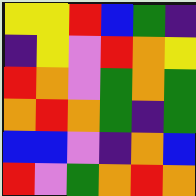[["yellow", "yellow", "red", "blue", "green", "indigo"], ["indigo", "yellow", "violet", "red", "orange", "yellow"], ["red", "orange", "violet", "green", "orange", "green"], ["orange", "red", "orange", "green", "indigo", "green"], ["blue", "blue", "violet", "indigo", "orange", "blue"], ["red", "violet", "green", "orange", "red", "orange"]]